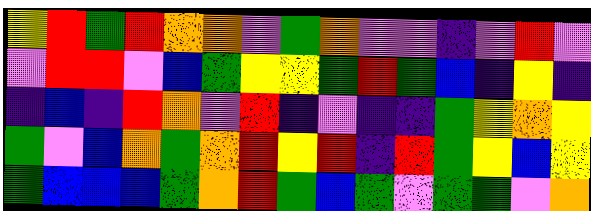[["yellow", "red", "green", "red", "orange", "orange", "violet", "green", "orange", "violet", "violet", "indigo", "violet", "red", "violet"], ["violet", "red", "red", "violet", "blue", "green", "yellow", "yellow", "green", "red", "green", "blue", "indigo", "yellow", "indigo"], ["indigo", "blue", "indigo", "red", "orange", "violet", "red", "indigo", "violet", "indigo", "indigo", "green", "yellow", "orange", "yellow"], ["green", "violet", "blue", "orange", "green", "orange", "red", "yellow", "red", "indigo", "red", "green", "yellow", "blue", "yellow"], ["green", "blue", "blue", "blue", "green", "orange", "red", "green", "blue", "green", "violet", "green", "green", "violet", "orange"]]